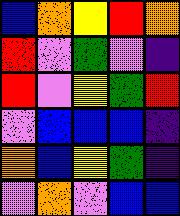[["blue", "orange", "yellow", "red", "orange"], ["red", "violet", "green", "violet", "indigo"], ["red", "violet", "yellow", "green", "red"], ["violet", "blue", "blue", "blue", "indigo"], ["orange", "blue", "yellow", "green", "indigo"], ["violet", "orange", "violet", "blue", "blue"]]